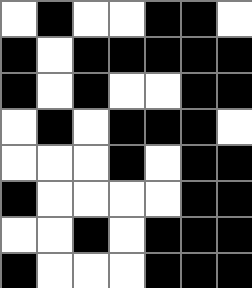[["white", "black", "white", "white", "black", "black", "white"], ["black", "white", "black", "black", "black", "black", "black"], ["black", "white", "black", "white", "white", "black", "black"], ["white", "black", "white", "black", "black", "black", "white"], ["white", "white", "white", "black", "white", "black", "black"], ["black", "white", "white", "white", "white", "black", "black"], ["white", "white", "black", "white", "black", "black", "black"], ["black", "white", "white", "white", "black", "black", "black"]]